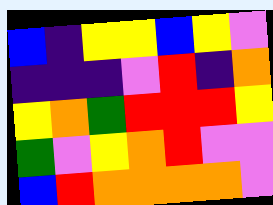[["blue", "indigo", "yellow", "yellow", "blue", "yellow", "violet"], ["indigo", "indigo", "indigo", "violet", "red", "indigo", "orange"], ["yellow", "orange", "green", "red", "red", "red", "yellow"], ["green", "violet", "yellow", "orange", "red", "violet", "violet"], ["blue", "red", "orange", "orange", "orange", "orange", "violet"]]